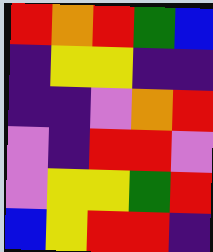[["red", "orange", "red", "green", "blue"], ["indigo", "yellow", "yellow", "indigo", "indigo"], ["indigo", "indigo", "violet", "orange", "red"], ["violet", "indigo", "red", "red", "violet"], ["violet", "yellow", "yellow", "green", "red"], ["blue", "yellow", "red", "red", "indigo"]]